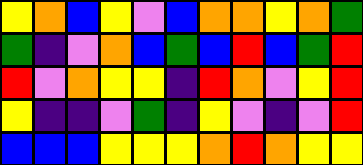[["yellow", "orange", "blue", "yellow", "violet", "blue", "orange", "orange", "yellow", "orange", "green"], ["green", "indigo", "violet", "orange", "blue", "green", "blue", "red", "blue", "green", "red"], ["red", "violet", "orange", "yellow", "yellow", "indigo", "red", "orange", "violet", "yellow", "red"], ["yellow", "indigo", "indigo", "violet", "green", "indigo", "yellow", "violet", "indigo", "violet", "red"], ["blue", "blue", "blue", "yellow", "yellow", "yellow", "orange", "red", "orange", "yellow", "yellow"]]